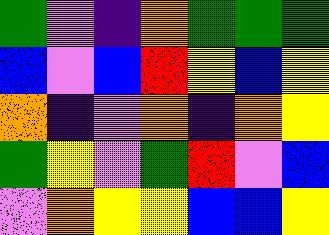[["green", "violet", "indigo", "orange", "green", "green", "green"], ["blue", "violet", "blue", "red", "yellow", "blue", "yellow"], ["orange", "indigo", "violet", "orange", "indigo", "orange", "yellow"], ["green", "yellow", "violet", "green", "red", "violet", "blue"], ["violet", "orange", "yellow", "yellow", "blue", "blue", "yellow"]]